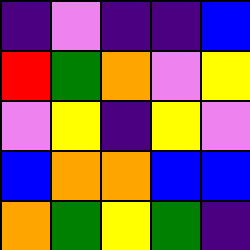[["indigo", "violet", "indigo", "indigo", "blue"], ["red", "green", "orange", "violet", "yellow"], ["violet", "yellow", "indigo", "yellow", "violet"], ["blue", "orange", "orange", "blue", "blue"], ["orange", "green", "yellow", "green", "indigo"]]